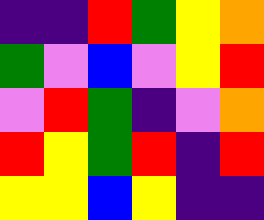[["indigo", "indigo", "red", "green", "yellow", "orange"], ["green", "violet", "blue", "violet", "yellow", "red"], ["violet", "red", "green", "indigo", "violet", "orange"], ["red", "yellow", "green", "red", "indigo", "red"], ["yellow", "yellow", "blue", "yellow", "indigo", "indigo"]]